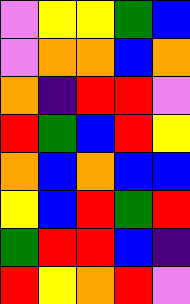[["violet", "yellow", "yellow", "green", "blue"], ["violet", "orange", "orange", "blue", "orange"], ["orange", "indigo", "red", "red", "violet"], ["red", "green", "blue", "red", "yellow"], ["orange", "blue", "orange", "blue", "blue"], ["yellow", "blue", "red", "green", "red"], ["green", "red", "red", "blue", "indigo"], ["red", "yellow", "orange", "red", "violet"]]